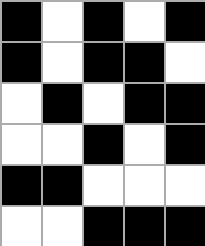[["black", "white", "black", "white", "black"], ["black", "white", "black", "black", "white"], ["white", "black", "white", "black", "black"], ["white", "white", "black", "white", "black"], ["black", "black", "white", "white", "white"], ["white", "white", "black", "black", "black"]]